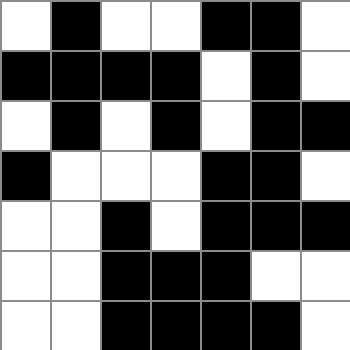[["white", "black", "white", "white", "black", "black", "white"], ["black", "black", "black", "black", "white", "black", "white"], ["white", "black", "white", "black", "white", "black", "black"], ["black", "white", "white", "white", "black", "black", "white"], ["white", "white", "black", "white", "black", "black", "black"], ["white", "white", "black", "black", "black", "white", "white"], ["white", "white", "black", "black", "black", "black", "white"]]